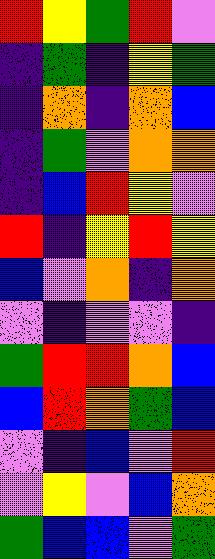[["red", "yellow", "green", "red", "violet"], ["indigo", "green", "indigo", "yellow", "green"], ["indigo", "orange", "indigo", "orange", "blue"], ["indigo", "green", "violet", "orange", "orange"], ["indigo", "blue", "red", "yellow", "violet"], ["red", "indigo", "yellow", "red", "yellow"], ["blue", "violet", "orange", "indigo", "orange"], ["violet", "indigo", "violet", "violet", "indigo"], ["green", "red", "red", "orange", "blue"], ["blue", "red", "orange", "green", "blue"], ["violet", "indigo", "blue", "violet", "red"], ["violet", "yellow", "violet", "blue", "orange"], ["green", "blue", "blue", "violet", "green"]]